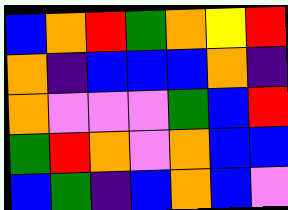[["blue", "orange", "red", "green", "orange", "yellow", "red"], ["orange", "indigo", "blue", "blue", "blue", "orange", "indigo"], ["orange", "violet", "violet", "violet", "green", "blue", "red"], ["green", "red", "orange", "violet", "orange", "blue", "blue"], ["blue", "green", "indigo", "blue", "orange", "blue", "violet"]]